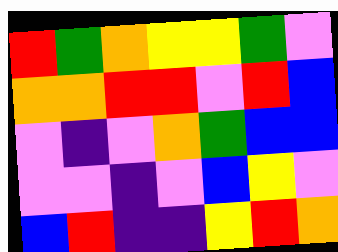[["red", "green", "orange", "yellow", "yellow", "green", "violet"], ["orange", "orange", "red", "red", "violet", "red", "blue"], ["violet", "indigo", "violet", "orange", "green", "blue", "blue"], ["violet", "violet", "indigo", "violet", "blue", "yellow", "violet"], ["blue", "red", "indigo", "indigo", "yellow", "red", "orange"]]